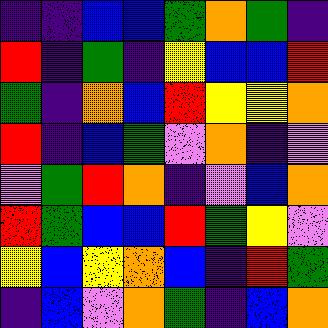[["indigo", "indigo", "blue", "blue", "green", "orange", "green", "indigo"], ["red", "indigo", "green", "indigo", "yellow", "blue", "blue", "red"], ["green", "indigo", "orange", "blue", "red", "yellow", "yellow", "orange"], ["red", "indigo", "blue", "green", "violet", "orange", "indigo", "violet"], ["violet", "green", "red", "orange", "indigo", "violet", "blue", "orange"], ["red", "green", "blue", "blue", "red", "green", "yellow", "violet"], ["yellow", "blue", "yellow", "orange", "blue", "indigo", "red", "green"], ["indigo", "blue", "violet", "orange", "green", "indigo", "blue", "orange"]]